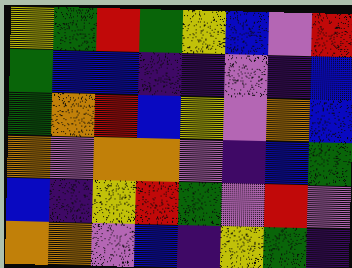[["yellow", "green", "red", "green", "yellow", "blue", "violet", "red"], ["green", "blue", "blue", "indigo", "indigo", "violet", "indigo", "blue"], ["green", "orange", "red", "blue", "yellow", "violet", "orange", "blue"], ["orange", "violet", "orange", "orange", "violet", "indigo", "blue", "green"], ["blue", "indigo", "yellow", "red", "green", "violet", "red", "violet"], ["orange", "orange", "violet", "blue", "indigo", "yellow", "green", "indigo"]]